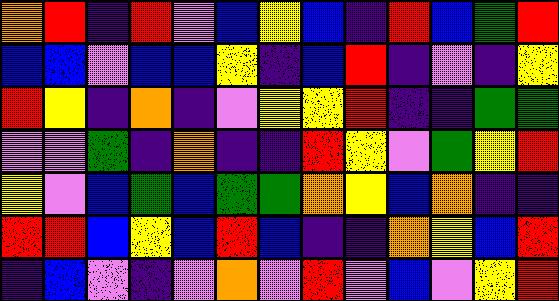[["orange", "red", "indigo", "red", "violet", "blue", "yellow", "blue", "indigo", "red", "blue", "green", "red"], ["blue", "blue", "violet", "blue", "blue", "yellow", "indigo", "blue", "red", "indigo", "violet", "indigo", "yellow"], ["red", "yellow", "indigo", "orange", "indigo", "violet", "yellow", "yellow", "red", "indigo", "indigo", "green", "green"], ["violet", "violet", "green", "indigo", "orange", "indigo", "indigo", "red", "yellow", "violet", "green", "yellow", "red"], ["yellow", "violet", "blue", "green", "blue", "green", "green", "orange", "yellow", "blue", "orange", "indigo", "indigo"], ["red", "red", "blue", "yellow", "blue", "red", "blue", "indigo", "indigo", "orange", "yellow", "blue", "red"], ["indigo", "blue", "violet", "indigo", "violet", "orange", "violet", "red", "violet", "blue", "violet", "yellow", "red"]]